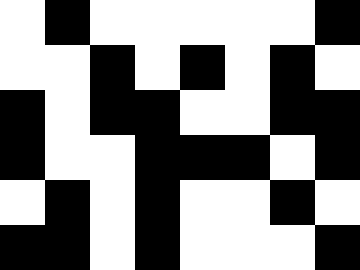[["white", "black", "white", "white", "white", "white", "white", "black"], ["white", "white", "black", "white", "black", "white", "black", "white"], ["black", "white", "black", "black", "white", "white", "black", "black"], ["black", "white", "white", "black", "black", "black", "white", "black"], ["white", "black", "white", "black", "white", "white", "black", "white"], ["black", "black", "white", "black", "white", "white", "white", "black"]]